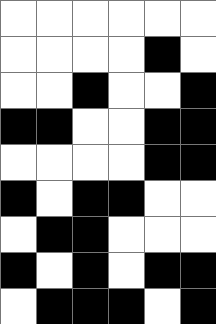[["white", "white", "white", "white", "white", "white"], ["white", "white", "white", "white", "black", "white"], ["white", "white", "black", "white", "white", "black"], ["black", "black", "white", "white", "black", "black"], ["white", "white", "white", "white", "black", "black"], ["black", "white", "black", "black", "white", "white"], ["white", "black", "black", "white", "white", "white"], ["black", "white", "black", "white", "black", "black"], ["white", "black", "black", "black", "white", "black"]]